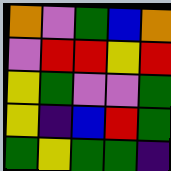[["orange", "violet", "green", "blue", "orange"], ["violet", "red", "red", "yellow", "red"], ["yellow", "green", "violet", "violet", "green"], ["yellow", "indigo", "blue", "red", "green"], ["green", "yellow", "green", "green", "indigo"]]